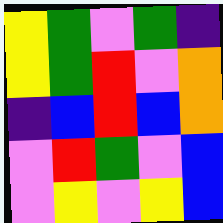[["yellow", "green", "violet", "green", "indigo"], ["yellow", "green", "red", "violet", "orange"], ["indigo", "blue", "red", "blue", "orange"], ["violet", "red", "green", "violet", "blue"], ["violet", "yellow", "violet", "yellow", "blue"]]